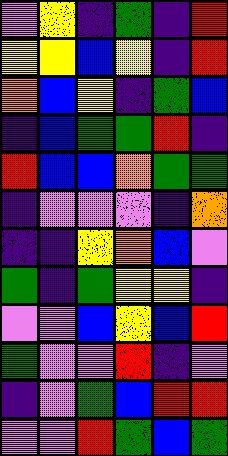[["violet", "yellow", "indigo", "green", "indigo", "red"], ["yellow", "yellow", "blue", "yellow", "indigo", "red"], ["orange", "blue", "yellow", "indigo", "green", "blue"], ["indigo", "blue", "green", "green", "red", "indigo"], ["red", "blue", "blue", "orange", "green", "green"], ["indigo", "violet", "violet", "violet", "indigo", "orange"], ["indigo", "indigo", "yellow", "orange", "blue", "violet"], ["green", "indigo", "green", "yellow", "yellow", "indigo"], ["violet", "violet", "blue", "yellow", "blue", "red"], ["green", "violet", "violet", "red", "indigo", "violet"], ["indigo", "violet", "green", "blue", "red", "red"], ["violet", "violet", "red", "green", "blue", "green"]]